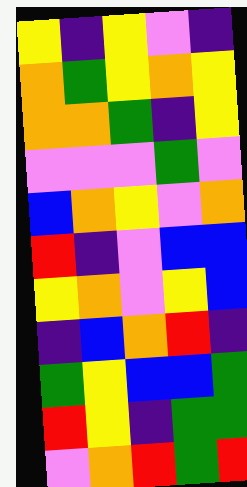[["yellow", "indigo", "yellow", "violet", "indigo"], ["orange", "green", "yellow", "orange", "yellow"], ["orange", "orange", "green", "indigo", "yellow"], ["violet", "violet", "violet", "green", "violet"], ["blue", "orange", "yellow", "violet", "orange"], ["red", "indigo", "violet", "blue", "blue"], ["yellow", "orange", "violet", "yellow", "blue"], ["indigo", "blue", "orange", "red", "indigo"], ["green", "yellow", "blue", "blue", "green"], ["red", "yellow", "indigo", "green", "green"], ["violet", "orange", "red", "green", "red"]]